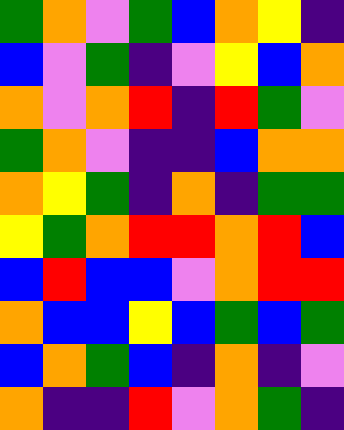[["green", "orange", "violet", "green", "blue", "orange", "yellow", "indigo"], ["blue", "violet", "green", "indigo", "violet", "yellow", "blue", "orange"], ["orange", "violet", "orange", "red", "indigo", "red", "green", "violet"], ["green", "orange", "violet", "indigo", "indigo", "blue", "orange", "orange"], ["orange", "yellow", "green", "indigo", "orange", "indigo", "green", "green"], ["yellow", "green", "orange", "red", "red", "orange", "red", "blue"], ["blue", "red", "blue", "blue", "violet", "orange", "red", "red"], ["orange", "blue", "blue", "yellow", "blue", "green", "blue", "green"], ["blue", "orange", "green", "blue", "indigo", "orange", "indigo", "violet"], ["orange", "indigo", "indigo", "red", "violet", "orange", "green", "indigo"]]